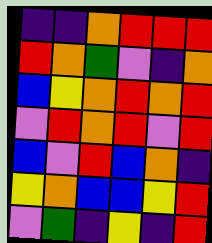[["indigo", "indigo", "orange", "red", "red", "red"], ["red", "orange", "green", "violet", "indigo", "orange"], ["blue", "yellow", "orange", "red", "orange", "red"], ["violet", "red", "orange", "red", "violet", "red"], ["blue", "violet", "red", "blue", "orange", "indigo"], ["yellow", "orange", "blue", "blue", "yellow", "red"], ["violet", "green", "indigo", "yellow", "indigo", "red"]]